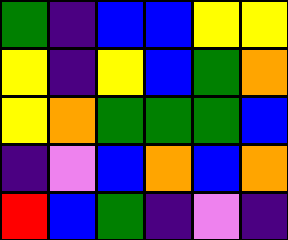[["green", "indigo", "blue", "blue", "yellow", "yellow"], ["yellow", "indigo", "yellow", "blue", "green", "orange"], ["yellow", "orange", "green", "green", "green", "blue"], ["indigo", "violet", "blue", "orange", "blue", "orange"], ["red", "blue", "green", "indigo", "violet", "indigo"]]